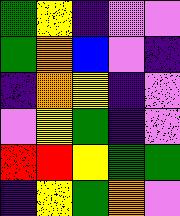[["green", "yellow", "indigo", "violet", "violet"], ["green", "orange", "blue", "violet", "indigo"], ["indigo", "orange", "yellow", "indigo", "violet"], ["violet", "yellow", "green", "indigo", "violet"], ["red", "red", "yellow", "green", "green"], ["indigo", "yellow", "green", "orange", "violet"]]